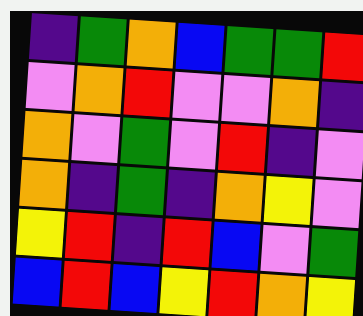[["indigo", "green", "orange", "blue", "green", "green", "red"], ["violet", "orange", "red", "violet", "violet", "orange", "indigo"], ["orange", "violet", "green", "violet", "red", "indigo", "violet"], ["orange", "indigo", "green", "indigo", "orange", "yellow", "violet"], ["yellow", "red", "indigo", "red", "blue", "violet", "green"], ["blue", "red", "blue", "yellow", "red", "orange", "yellow"]]